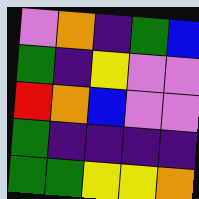[["violet", "orange", "indigo", "green", "blue"], ["green", "indigo", "yellow", "violet", "violet"], ["red", "orange", "blue", "violet", "violet"], ["green", "indigo", "indigo", "indigo", "indigo"], ["green", "green", "yellow", "yellow", "orange"]]